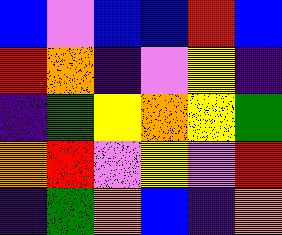[["blue", "violet", "blue", "blue", "red", "blue"], ["red", "orange", "indigo", "violet", "yellow", "indigo"], ["indigo", "green", "yellow", "orange", "yellow", "green"], ["orange", "red", "violet", "yellow", "violet", "red"], ["indigo", "green", "orange", "blue", "indigo", "orange"]]